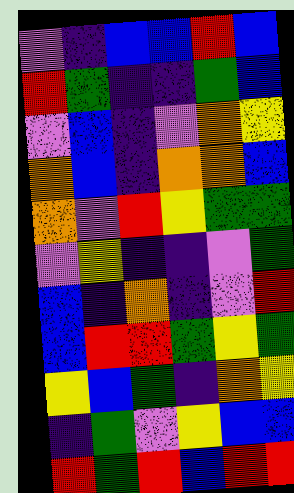[["violet", "indigo", "blue", "blue", "red", "blue"], ["red", "green", "indigo", "indigo", "green", "blue"], ["violet", "blue", "indigo", "violet", "orange", "yellow"], ["orange", "blue", "indigo", "orange", "orange", "blue"], ["orange", "violet", "red", "yellow", "green", "green"], ["violet", "yellow", "indigo", "indigo", "violet", "green"], ["blue", "indigo", "orange", "indigo", "violet", "red"], ["blue", "red", "red", "green", "yellow", "green"], ["yellow", "blue", "green", "indigo", "orange", "yellow"], ["indigo", "green", "violet", "yellow", "blue", "blue"], ["red", "green", "red", "blue", "red", "red"]]